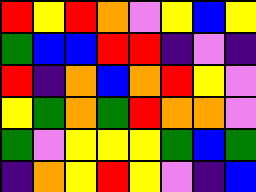[["red", "yellow", "red", "orange", "violet", "yellow", "blue", "yellow"], ["green", "blue", "blue", "red", "red", "indigo", "violet", "indigo"], ["red", "indigo", "orange", "blue", "orange", "red", "yellow", "violet"], ["yellow", "green", "orange", "green", "red", "orange", "orange", "violet"], ["green", "violet", "yellow", "yellow", "yellow", "green", "blue", "green"], ["indigo", "orange", "yellow", "red", "yellow", "violet", "indigo", "blue"]]